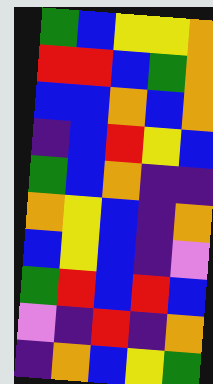[["green", "blue", "yellow", "yellow", "orange"], ["red", "red", "blue", "green", "orange"], ["blue", "blue", "orange", "blue", "orange"], ["indigo", "blue", "red", "yellow", "blue"], ["green", "blue", "orange", "indigo", "indigo"], ["orange", "yellow", "blue", "indigo", "orange"], ["blue", "yellow", "blue", "indigo", "violet"], ["green", "red", "blue", "red", "blue"], ["violet", "indigo", "red", "indigo", "orange"], ["indigo", "orange", "blue", "yellow", "green"]]